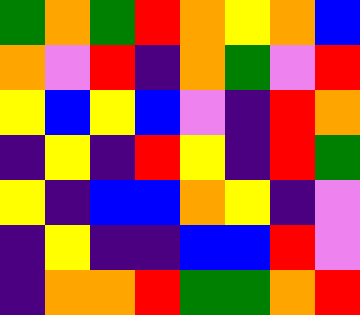[["green", "orange", "green", "red", "orange", "yellow", "orange", "blue"], ["orange", "violet", "red", "indigo", "orange", "green", "violet", "red"], ["yellow", "blue", "yellow", "blue", "violet", "indigo", "red", "orange"], ["indigo", "yellow", "indigo", "red", "yellow", "indigo", "red", "green"], ["yellow", "indigo", "blue", "blue", "orange", "yellow", "indigo", "violet"], ["indigo", "yellow", "indigo", "indigo", "blue", "blue", "red", "violet"], ["indigo", "orange", "orange", "red", "green", "green", "orange", "red"]]